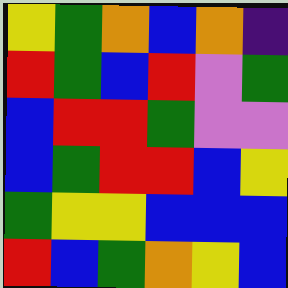[["yellow", "green", "orange", "blue", "orange", "indigo"], ["red", "green", "blue", "red", "violet", "green"], ["blue", "red", "red", "green", "violet", "violet"], ["blue", "green", "red", "red", "blue", "yellow"], ["green", "yellow", "yellow", "blue", "blue", "blue"], ["red", "blue", "green", "orange", "yellow", "blue"]]